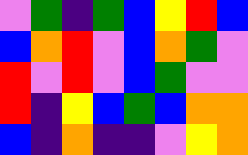[["violet", "green", "indigo", "green", "blue", "yellow", "red", "blue"], ["blue", "orange", "red", "violet", "blue", "orange", "green", "violet"], ["red", "violet", "red", "violet", "blue", "green", "violet", "violet"], ["red", "indigo", "yellow", "blue", "green", "blue", "orange", "orange"], ["blue", "indigo", "orange", "indigo", "indigo", "violet", "yellow", "orange"]]